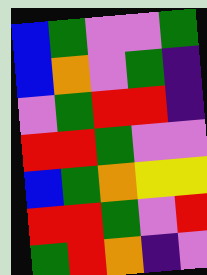[["blue", "green", "violet", "violet", "green"], ["blue", "orange", "violet", "green", "indigo"], ["violet", "green", "red", "red", "indigo"], ["red", "red", "green", "violet", "violet"], ["blue", "green", "orange", "yellow", "yellow"], ["red", "red", "green", "violet", "red"], ["green", "red", "orange", "indigo", "violet"]]